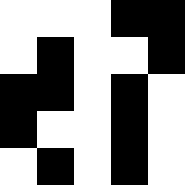[["white", "white", "white", "black", "black"], ["white", "black", "white", "white", "black"], ["black", "black", "white", "black", "white"], ["black", "white", "white", "black", "white"], ["white", "black", "white", "black", "white"]]